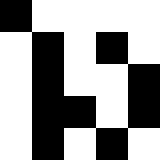[["black", "white", "white", "white", "white"], ["white", "black", "white", "black", "white"], ["white", "black", "white", "white", "black"], ["white", "black", "black", "white", "black"], ["white", "black", "white", "black", "white"]]